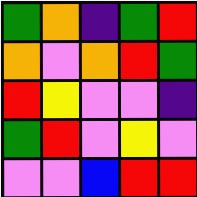[["green", "orange", "indigo", "green", "red"], ["orange", "violet", "orange", "red", "green"], ["red", "yellow", "violet", "violet", "indigo"], ["green", "red", "violet", "yellow", "violet"], ["violet", "violet", "blue", "red", "red"]]